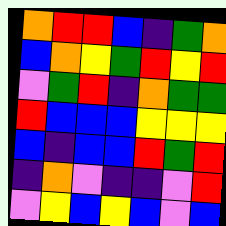[["orange", "red", "red", "blue", "indigo", "green", "orange"], ["blue", "orange", "yellow", "green", "red", "yellow", "red"], ["violet", "green", "red", "indigo", "orange", "green", "green"], ["red", "blue", "blue", "blue", "yellow", "yellow", "yellow"], ["blue", "indigo", "blue", "blue", "red", "green", "red"], ["indigo", "orange", "violet", "indigo", "indigo", "violet", "red"], ["violet", "yellow", "blue", "yellow", "blue", "violet", "blue"]]